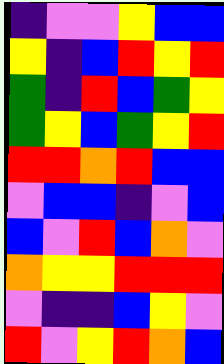[["indigo", "violet", "violet", "yellow", "blue", "blue"], ["yellow", "indigo", "blue", "red", "yellow", "red"], ["green", "indigo", "red", "blue", "green", "yellow"], ["green", "yellow", "blue", "green", "yellow", "red"], ["red", "red", "orange", "red", "blue", "blue"], ["violet", "blue", "blue", "indigo", "violet", "blue"], ["blue", "violet", "red", "blue", "orange", "violet"], ["orange", "yellow", "yellow", "red", "red", "red"], ["violet", "indigo", "indigo", "blue", "yellow", "violet"], ["red", "violet", "yellow", "red", "orange", "blue"]]